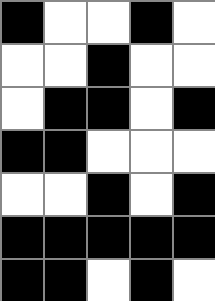[["black", "white", "white", "black", "white"], ["white", "white", "black", "white", "white"], ["white", "black", "black", "white", "black"], ["black", "black", "white", "white", "white"], ["white", "white", "black", "white", "black"], ["black", "black", "black", "black", "black"], ["black", "black", "white", "black", "white"]]